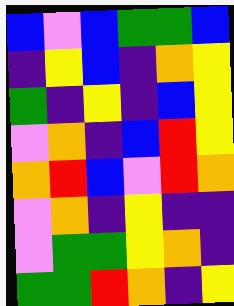[["blue", "violet", "blue", "green", "green", "blue"], ["indigo", "yellow", "blue", "indigo", "orange", "yellow"], ["green", "indigo", "yellow", "indigo", "blue", "yellow"], ["violet", "orange", "indigo", "blue", "red", "yellow"], ["orange", "red", "blue", "violet", "red", "orange"], ["violet", "orange", "indigo", "yellow", "indigo", "indigo"], ["violet", "green", "green", "yellow", "orange", "indigo"], ["green", "green", "red", "orange", "indigo", "yellow"]]